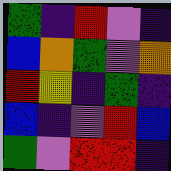[["green", "indigo", "red", "violet", "indigo"], ["blue", "orange", "green", "violet", "orange"], ["red", "yellow", "indigo", "green", "indigo"], ["blue", "indigo", "violet", "red", "blue"], ["green", "violet", "red", "red", "indigo"]]